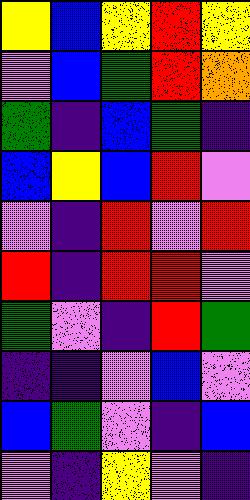[["yellow", "blue", "yellow", "red", "yellow"], ["violet", "blue", "green", "red", "orange"], ["green", "indigo", "blue", "green", "indigo"], ["blue", "yellow", "blue", "red", "violet"], ["violet", "indigo", "red", "violet", "red"], ["red", "indigo", "red", "red", "violet"], ["green", "violet", "indigo", "red", "green"], ["indigo", "indigo", "violet", "blue", "violet"], ["blue", "green", "violet", "indigo", "blue"], ["violet", "indigo", "yellow", "violet", "indigo"]]